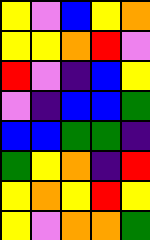[["yellow", "violet", "blue", "yellow", "orange"], ["yellow", "yellow", "orange", "red", "violet"], ["red", "violet", "indigo", "blue", "yellow"], ["violet", "indigo", "blue", "blue", "green"], ["blue", "blue", "green", "green", "indigo"], ["green", "yellow", "orange", "indigo", "red"], ["yellow", "orange", "yellow", "red", "yellow"], ["yellow", "violet", "orange", "orange", "green"]]